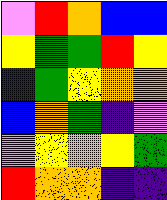[["violet", "red", "orange", "blue", "blue"], ["yellow", "green", "green", "red", "yellow"], ["indigo", "green", "yellow", "orange", "orange"], ["blue", "orange", "green", "indigo", "violet"], ["violet", "yellow", "orange", "yellow", "green"], ["red", "orange", "orange", "indigo", "indigo"]]